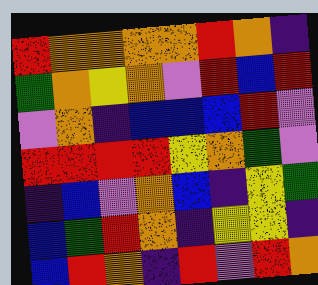[["red", "orange", "orange", "orange", "orange", "red", "orange", "indigo"], ["green", "orange", "yellow", "orange", "violet", "red", "blue", "red"], ["violet", "orange", "indigo", "blue", "blue", "blue", "red", "violet"], ["red", "red", "red", "red", "yellow", "orange", "green", "violet"], ["indigo", "blue", "violet", "orange", "blue", "indigo", "yellow", "green"], ["blue", "green", "red", "orange", "indigo", "yellow", "yellow", "indigo"], ["blue", "red", "orange", "indigo", "red", "violet", "red", "orange"]]